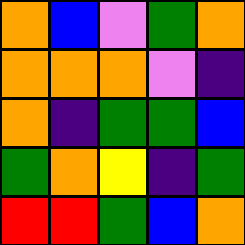[["orange", "blue", "violet", "green", "orange"], ["orange", "orange", "orange", "violet", "indigo"], ["orange", "indigo", "green", "green", "blue"], ["green", "orange", "yellow", "indigo", "green"], ["red", "red", "green", "blue", "orange"]]